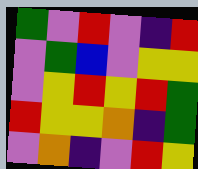[["green", "violet", "red", "violet", "indigo", "red"], ["violet", "green", "blue", "violet", "yellow", "yellow"], ["violet", "yellow", "red", "yellow", "red", "green"], ["red", "yellow", "yellow", "orange", "indigo", "green"], ["violet", "orange", "indigo", "violet", "red", "yellow"]]